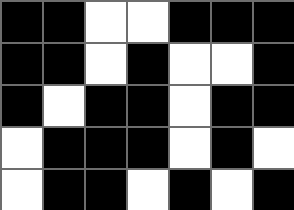[["black", "black", "white", "white", "black", "black", "black"], ["black", "black", "white", "black", "white", "white", "black"], ["black", "white", "black", "black", "white", "black", "black"], ["white", "black", "black", "black", "white", "black", "white"], ["white", "black", "black", "white", "black", "white", "black"]]